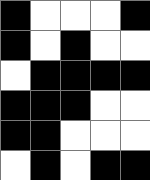[["black", "white", "white", "white", "black"], ["black", "white", "black", "white", "white"], ["white", "black", "black", "black", "black"], ["black", "black", "black", "white", "white"], ["black", "black", "white", "white", "white"], ["white", "black", "white", "black", "black"]]